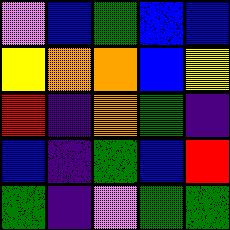[["violet", "blue", "green", "blue", "blue"], ["yellow", "orange", "orange", "blue", "yellow"], ["red", "indigo", "orange", "green", "indigo"], ["blue", "indigo", "green", "blue", "red"], ["green", "indigo", "violet", "green", "green"]]